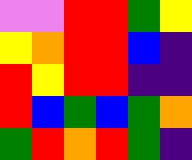[["violet", "violet", "red", "red", "green", "yellow"], ["yellow", "orange", "red", "red", "blue", "indigo"], ["red", "yellow", "red", "red", "indigo", "indigo"], ["red", "blue", "green", "blue", "green", "orange"], ["green", "red", "orange", "red", "green", "indigo"]]